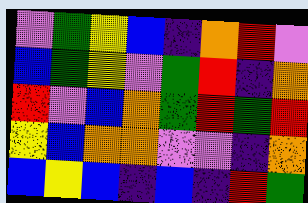[["violet", "green", "yellow", "blue", "indigo", "orange", "red", "violet"], ["blue", "green", "yellow", "violet", "green", "red", "indigo", "orange"], ["red", "violet", "blue", "orange", "green", "red", "green", "red"], ["yellow", "blue", "orange", "orange", "violet", "violet", "indigo", "orange"], ["blue", "yellow", "blue", "indigo", "blue", "indigo", "red", "green"]]